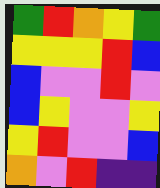[["green", "red", "orange", "yellow", "green"], ["yellow", "yellow", "yellow", "red", "blue"], ["blue", "violet", "violet", "red", "violet"], ["blue", "yellow", "violet", "violet", "yellow"], ["yellow", "red", "violet", "violet", "blue"], ["orange", "violet", "red", "indigo", "indigo"]]